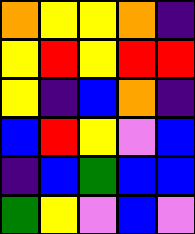[["orange", "yellow", "yellow", "orange", "indigo"], ["yellow", "red", "yellow", "red", "red"], ["yellow", "indigo", "blue", "orange", "indigo"], ["blue", "red", "yellow", "violet", "blue"], ["indigo", "blue", "green", "blue", "blue"], ["green", "yellow", "violet", "blue", "violet"]]